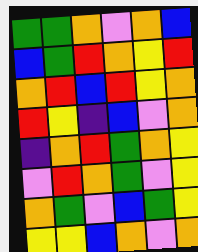[["green", "green", "orange", "violet", "orange", "blue"], ["blue", "green", "red", "orange", "yellow", "red"], ["orange", "red", "blue", "red", "yellow", "orange"], ["red", "yellow", "indigo", "blue", "violet", "orange"], ["indigo", "orange", "red", "green", "orange", "yellow"], ["violet", "red", "orange", "green", "violet", "yellow"], ["orange", "green", "violet", "blue", "green", "yellow"], ["yellow", "yellow", "blue", "orange", "violet", "orange"]]